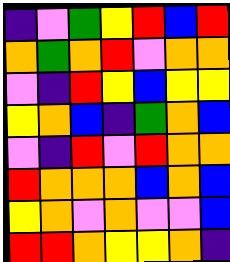[["indigo", "violet", "green", "yellow", "red", "blue", "red"], ["orange", "green", "orange", "red", "violet", "orange", "orange"], ["violet", "indigo", "red", "yellow", "blue", "yellow", "yellow"], ["yellow", "orange", "blue", "indigo", "green", "orange", "blue"], ["violet", "indigo", "red", "violet", "red", "orange", "orange"], ["red", "orange", "orange", "orange", "blue", "orange", "blue"], ["yellow", "orange", "violet", "orange", "violet", "violet", "blue"], ["red", "red", "orange", "yellow", "yellow", "orange", "indigo"]]